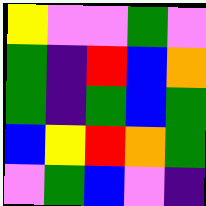[["yellow", "violet", "violet", "green", "violet"], ["green", "indigo", "red", "blue", "orange"], ["green", "indigo", "green", "blue", "green"], ["blue", "yellow", "red", "orange", "green"], ["violet", "green", "blue", "violet", "indigo"]]